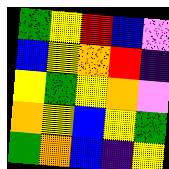[["green", "yellow", "red", "blue", "violet"], ["blue", "yellow", "orange", "red", "indigo"], ["yellow", "green", "yellow", "orange", "violet"], ["orange", "yellow", "blue", "yellow", "green"], ["green", "orange", "blue", "indigo", "yellow"]]